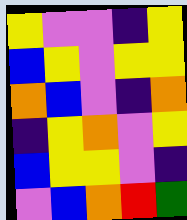[["yellow", "violet", "violet", "indigo", "yellow"], ["blue", "yellow", "violet", "yellow", "yellow"], ["orange", "blue", "violet", "indigo", "orange"], ["indigo", "yellow", "orange", "violet", "yellow"], ["blue", "yellow", "yellow", "violet", "indigo"], ["violet", "blue", "orange", "red", "green"]]